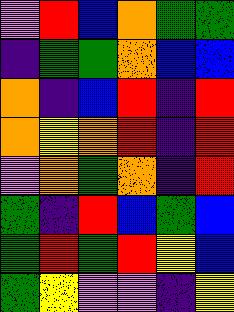[["violet", "red", "blue", "orange", "green", "green"], ["indigo", "green", "green", "orange", "blue", "blue"], ["orange", "indigo", "blue", "red", "indigo", "red"], ["orange", "yellow", "orange", "red", "indigo", "red"], ["violet", "orange", "green", "orange", "indigo", "red"], ["green", "indigo", "red", "blue", "green", "blue"], ["green", "red", "green", "red", "yellow", "blue"], ["green", "yellow", "violet", "violet", "indigo", "yellow"]]